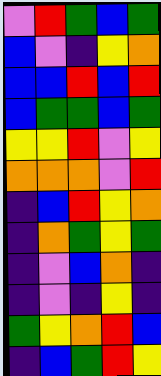[["violet", "red", "green", "blue", "green"], ["blue", "violet", "indigo", "yellow", "orange"], ["blue", "blue", "red", "blue", "red"], ["blue", "green", "green", "blue", "green"], ["yellow", "yellow", "red", "violet", "yellow"], ["orange", "orange", "orange", "violet", "red"], ["indigo", "blue", "red", "yellow", "orange"], ["indigo", "orange", "green", "yellow", "green"], ["indigo", "violet", "blue", "orange", "indigo"], ["indigo", "violet", "indigo", "yellow", "indigo"], ["green", "yellow", "orange", "red", "blue"], ["indigo", "blue", "green", "red", "yellow"]]